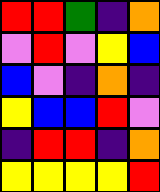[["red", "red", "green", "indigo", "orange"], ["violet", "red", "violet", "yellow", "blue"], ["blue", "violet", "indigo", "orange", "indigo"], ["yellow", "blue", "blue", "red", "violet"], ["indigo", "red", "red", "indigo", "orange"], ["yellow", "yellow", "yellow", "yellow", "red"]]